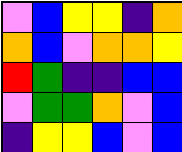[["violet", "blue", "yellow", "yellow", "indigo", "orange"], ["orange", "blue", "violet", "orange", "orange", "yellow"], ["red", "green", "indigo", "indigo", "blue", "blue"], ["violet", "green", "green", "orange", "violet", "blue"], ["indigo", "yellow", "yellow", "blue", "violet", "blue"]]